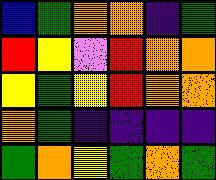[["blue", "green", "orange", "orange", "indigo", "green"], ["red", "yellow", "violet", "red", "orange", "orange"], ["yellow", "green", "yellow", "red", "orange", "orange"], ["orange", "green", "indigo", "indigo", "indigo", "indigo"], ["green", "orange", "yellow", "green", "orange", "green"]]